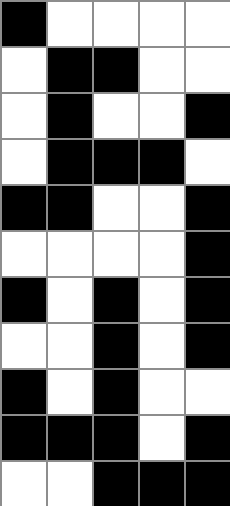[["black", "white", "white", "white", "white"], ["white", "black", "black", "white", "white"], ["white", "black", "white", "white", "black"], ["white", "black", "black", "black", "white"], ["black", "black", "white", "white", "black"], ["white", "white", "white", "white", "black"], ["black", "white", "black", "white", "black"], ["white", "white", "black", "white", "black"], ["black", "white", "black", "white", "white"], ["black", "black", "black", "white", "black"], ["white", "white", "black", "black", "black"]]